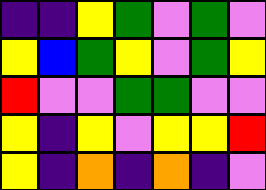[["indigo", "indigo", "yellow", "green", "violet", "green", "violet"], ["yellow", "blue", "green", "yellow", "violet", "green", "yellow"], ["red", "violet", "violet", "green", "green", "violet", "violet"], ["yellow", "indigo", "yellow", "violet", "yellow", "yellow", "red"], ["yellow", "indigo", "orange", "indigo", "orange", "indigo", "violet"]]